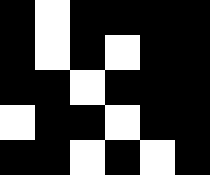[["black", "white", "black", "black", "black", "black"], ["black", "white", "black", "white", "black", "black"], ["black", "black", "white", "black", "black", "black"], ["white", "black", "black", "white", "black", "black"], ["black", "black", "white", "black", "white", "black"]]